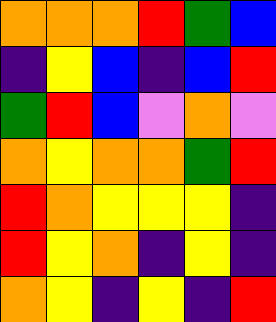[["orange", "orange", "orange", "red", "green", "blue"], ["indigo", "yellow", "blue", "indigo", "blue", "red"], ["green", "red", "blue", "violet", "orange", "violet"], ["orange", "yellow", "orange", "orange", "green", "red"], ["red", "orange", "yellow", "yellow", "yellow", "indigo"], ["red", "yellow", "orange", "indigo", "yellow", "indigo"], ["orange", "yellow", "indigo", "yellow", "indigo", "red"]]